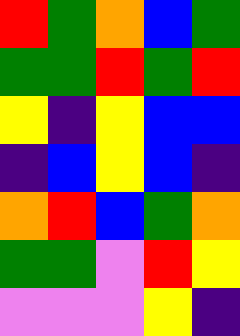[["red", "green", "orange", "blue", "green"], ["green", "green", "red", "green", "red"], ["yellow", "indigo", "yellow", "blue", "blue"], ["indigo", "blue", "yellow", "blue", "indigo"], ["orange", "red", "blue", "green", "orange"], ["green", "green", "violet", "red", "yellow"], ["violet", "violet", "violet", "yellow", "indigo"]]